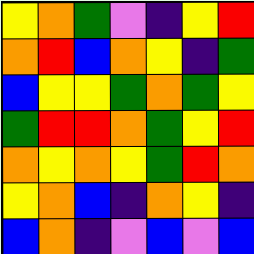[["yellow", "orange", "green", "violet", "indigo", "yellow", "red"], ["orange", "red", "blue", "orange", "yellow", "indigo", "green"], ["blue", "yellow", "yellow", "green", "orange", "green", "yellow"], ["green", "red", "red", "orange", "green", "yellow", "red"], ["orange", "yellow", "orange", "yellow", "green", "red", "orange"], ["yellow", "orange", "blue", "indigo", "orange", "yellow", "indigo"], ["blue", "orange", "indigo", "violet", "blue", "violet", "blue"]]